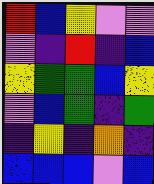[["red", "blue", "yellow", "violet", "violet"], ["violet", "indigo", "red", "indigo", "blue"], ["yellow", "green", "green", "blue", "yellow"], ["violet", "blue", "green", "indigo", "green"], ["indigo", "yellow", "indigo", "orange", "indigo"], ["blue", "blue", "blue", "violet", "blue"]]